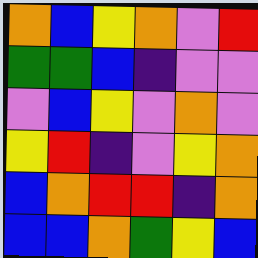[["orange", "blue", "yellow", "orange", "violet", "red"], ["green", "green", "blue", "indigo", "violet", "violet"], ["violet", "blue", "yellow", "violet", "orange", "violet"], ["yellow", "red", "indigo", "violet", "yellow", "orange"], ["blue", "orange", "red", "red", "indigo", "orange"], ["blue", "blue", "orange", "green", "yellow", "blue"]]